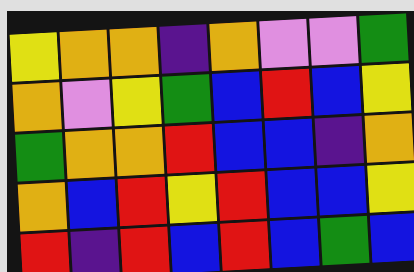[["yellow", "orange", "orange", "indigo", "orange", "violet", "violet", "green"], ["orange", "violet", "yellow", "green", "blue", "red", "blue", "yellow"], ["green", "orange", "orange", "red", "blue", "blue", "indigo", "orange"], ["orange", "blue", "red", "yellow", "red", "blue", "blue", "yellow"], ["red", "indigo", "red", "blue", "red", "blue", "green", "blue"]]